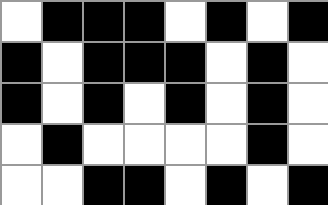[["white", "black", "black", "black", "white", "black", "white", "black"], ["black", "white", "black", "black", "black", "white", "black", "white"], ["black", "white", "black", "white", "black", "white", "black", "white"], ["white", "black", "white", "white", "white", "white", "black", "white"], ["white", "white", "black", "black", "white", "black", "white", "black"]]